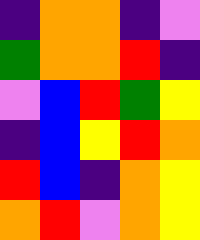[["indigo", "orange", "orange", "indigo", "violet"], ["green", "orange", "orange", "red", "indigo"], ["violet", "blue", "red", "green", "yellow"], ["indigo", "blue", "yellow", "red", "orange"], ["red", "blue", "indigo", "orange", "yellow"], ["orange", "red", "violet", "orange", "yellow"]]